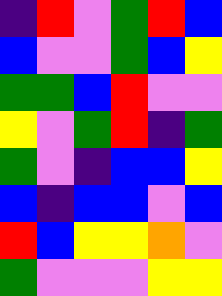[["indigo", "red", "violet", "green", "red", "blue"], ["blue", "violet", "violet", "green", "blue", "yellow"], ["green", "green", "blue", "red", "violet", "violet"], ["yellow", "violet", "green", "red", "indigo", "green"], ["green", "violet", "indigo", "blue", "blue", "yellow"], ["blue", "indigo", "blue", "blue", "violet", "blue"], ["red", "blue", "yellow", "yellow", "orange", "violet"], ["green", "violet", "violet", "violet", "yellow", "yellow"]]